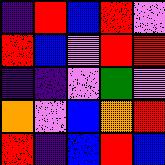[["indigo", "red", "blue", "red", "violet"], ["red", "blue", "violet", "red", "red"], ["indigo", "indigo", "violet", "green", "violet"], ["orange", "violet", "blue", "orange", "red"], ["red", "indigo", "blue", "red", "blue"]]